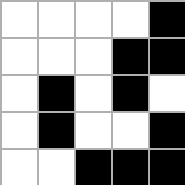[["white", "white", "white", "white", "black"], ["white", "white", "white", "black", "black"], ["white", "black", "white", "black", "white"], ["white", "black", "white", "white", "black"], ["white", "white", "black", "black", "black"]]